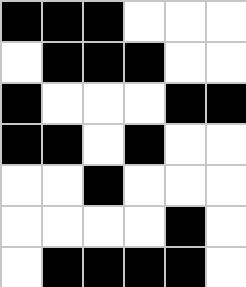[["black", "black", "black", "white", "white", "white"], ["white", "black", "black", "black", "white", "white"], ["black", "white", "white", "white", "black", "black"], ["black", "black", "white", "black", "white", "white"], ["white", "white", "black", "white", "white", "white"], ["white", "white", "white", "white", "black", "white"], ["white", "black", "black", "black", "black", "white"]]